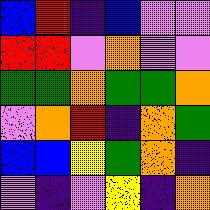[["blue", "red", "indigo", "blue", "violet", "violet"], ["red", "red", "violet", "orange", "violet", "violet"], ["green", "green", "orange", "green", "green", "orange"], ["violet", "orange", "red", "indigo", "orange", "green"], ["blue", "blue", "yellow", "green", "orange", "indigo"], ["violet", "indigo", "violet", "yellow", "indigo", "orange"]]